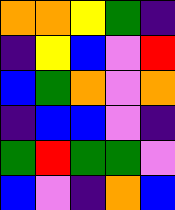[["orange", "orange", "yellow", "green", "indigo"], ["indigo", "yellow", "blue", "violet", "red"], ["blue", "green", "orange", "violet", "orange"], ["indigo", "blue", "blue", "violet", "indigo"], ["green", "red", "green", "green", "violet"], ["blue", "violet", "indigo", "orange", "blue"]]